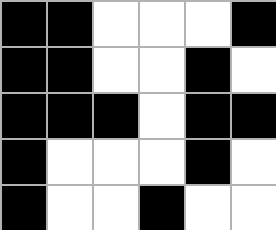[["black", "black", "white", "white", "white", "black"], ["black", "black", "white", "white", "black", "white"], ["black", "black", "black", "white", "black", "black"], ["black", "white", "white", "white", "black", "white"], ["black", "white", "white", "black", "white", "white"]]